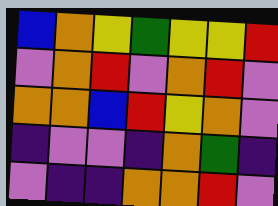[["blue", "orange", "yellow", "green", "yellow", "yellow", "red"], ["violet", "orange", "red", "violet", "orange", "red", "violet"], ["orange", "orange", "blue", "red", "yellow", "orange", "violet"], ["indigo", "violet", "violet", "indigo", "orange", "green", "indigo"], ["violet", "indigo", "indigo", "orange", "orange", "red", "violet"]]